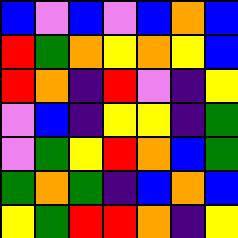[["blue", "violet", "blue", "violet", "blue", "orange", "blue"], ["red", "green", "orange", "yellow", "orange", "yellow", "blue"], ["red", "orange", "indigo", "red", "violet", "indigo", "yellow"], ["violet", "blue", "indigo", "yellow", "yellow", "indigo", "green"], ["violet", "green", "yellow", "red", "orange", "blue", "green"], ["green", "orange", "green", "indigo", "blue", "orange", "blue"], ["yellow", "green", "red", "red", "orange", "indigo", "yellow"]]